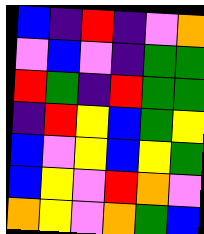[["blue", "indigo", "red", "indigo", "violet", "orange"], ["violet", "blue", "violet", "indigo", "green", "green"], ["red", "green", "indigo", "red", "green", "green"], ["indigo", "red", "yellow", "blue", "green", "yellow"], ["blue", "violet", "yellow", "blue", "yellow", "green"], ["blue", "yellow", "violet", "red", "orange", "violet"], ["orange", "yellow", "violet", "orange", "green", "blue"]]